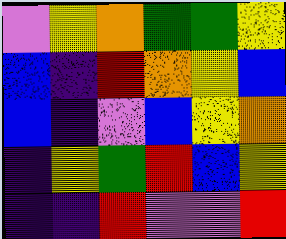[["violet", "yellow", "orange", "green", "green", "yellow"], ["blue", "indigo", "red", "orange", "yellow", "blue"], ["blue", "indigo", "violet", "blue", "yellow", "orange"], ["indigo", "yellow", "green", "red", "blue", "yellow"], ["indigo", "indigo", "red", "violet", "violet", "red"]]